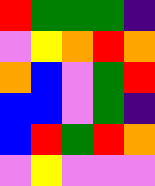[["red", "green", "green", "green", "indigo"], ["violet", "yellow", "orange", "red", "orange"], ["orange", "blue", "violet", "green", "red"], ["blue", "blue", "violet", "green", "indigo"], ["blue", "red", "green", "red", "orange"], ["violet", "yellow", "violet", "violet", "violet"]]